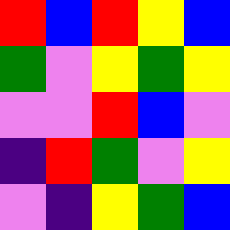[["red", "blue", "red", "yellow", "blue"], ["green", "violet", "yellow", "green", "yellow"], ["violet", "violet", "red", "blue", "violet"], ["indigo", "red", "green", "violet", "yellow"], ["violet", "indigo", "yellow", "green", "blue"]]